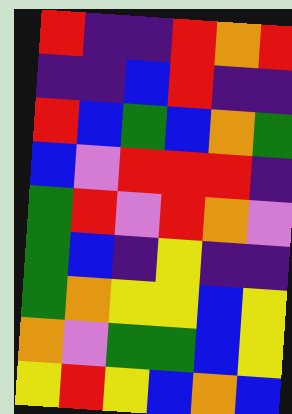[["red", "indigo", "indigo", "red", "orange", "red"], ["indigo", "indigo", "blue", "red", "indigo", "indigo"], ["red", "blue", "green", "blue", "orange", "green"], ["blue", "violet", "red", "red", "red", "indigo"], ["green", "red", "violet", "red", "orange", "violet"], ["green", "blue", "indigo", "yellow", "indigo", "indigo"], ["green", "orange", "yellow", "yellow", "blue", "yellow"], ["orange", "violet", "green", "green", "blue", "yellow"], ["yellow", "red", "yellow", "blue", "orange", "blue"]]